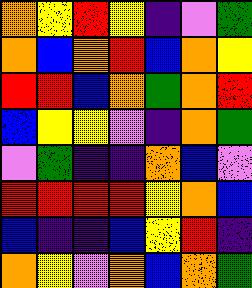[["orange", "yellow", "red", "yellow", "indigo", "violet", "green"], ["orange", "blue", "orange", "red", "blue", "orange", "yellow"], ["red", "red", "blue", "orange", "green", "orange", "red"], ["blue", "yellow", "yellow", "violet", "indigo", "orange", "green"], ["violet", "green", "indigo", "indigo", "orange", "blue", "violet"], ["red", "red", "red", "red", "yellow", "orange", "blue"], ["blue", "indigo", "indigo", "blue", "yellow", "red", "indigo"], ["orange", "yellow", "violet", "orange", "blue", "orange", "green"]]